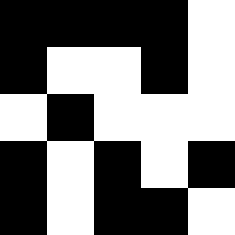[["black", "black", "black", "black", "white"], ["black", "white", "white", "black", "white"], ["white", "black", "white", "white", "white"], ["black", "white", "black", "white", "black"], ["black", "white", "black", "black", "white"]]